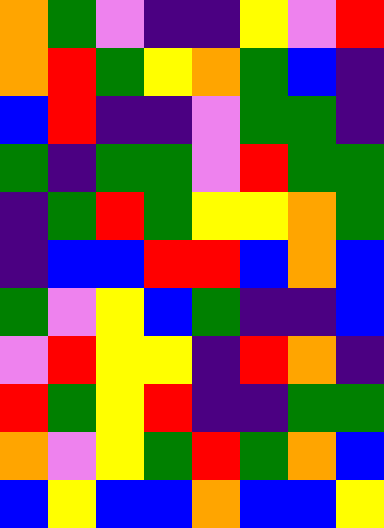[["orange", "green", "violet", "indigo", "indigo", "yellow", "violet", "red"], ["orange", "red", "green", "yellow", "orange", "green", "blue", "indigo"], ["blue", "red", "indigo", "indigo", "violet", "green", "green", "indigo"], ["green", "indigo", "green", "green", "violet", "red", "green", "green"], ["indigo", "green", "red", "green", "yellow", "yellow", "orange", "green"], ["indigo", "blue", "blue", "red", "red", "blue", "orange", "blue"], ["green", "violet", "yellow", "blue", "green", "indigo", "indigo", "blue"], ["violet", "red", "yellow", "yellow", "indigo", "red", "orange", "indigo"], ["red", "green", "yellow", "red", "indigo", "indigo", "green", "green"], ["orange", "violet", "yellow", "green", "red", "green", "orange", "blue"], ["blue", "yellow", "blue", "blue", "orange", "blue", "blue", "yellow"]]